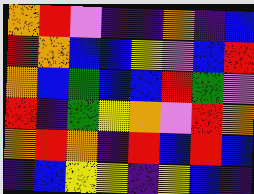[["orange", "red", "violet", "indigo", "indigo", "orange", "indigo", "blue"], ["red", "orange", "blue", "blue", "yellow", "violet", "blue", "red"], ["orange", "blue", "green", "blue", "blue", "red", "green", "violet"], ["red", "indigo", "green", "yellow", "orange", "violet", "red", "orange"], ["orange", "red", "orange", "indigo", "red", "blue", "red", "blue"], ["indigo", "blue", "yellow", "yellow", "indigo", "yellow", "blue", "indigo"]]